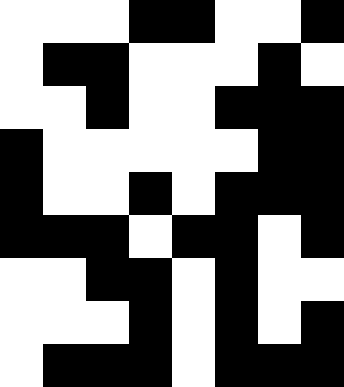[["white", "white", "white", "black", "black", "white", "white", "black"], ["white", "black", "black", "white", "white", "white", "black", "white"], ["white", "white", "black", "white", "white", "black", "black", "black"], ["black", "white", "white", "white", "white", "white", "black", "black"], ["black", "white", "white", "black", "white", "black", "black", "black"], ["black", "black", "black", "white", "black", "black", "white", "black"], ["white", "white", "black", "black", "white", "black", "white", "white"], ["white", "white", "white", "black", "white", "black", "white", "black"], ["white", "black", "black", "black", "white", "black", "black", "black"]]